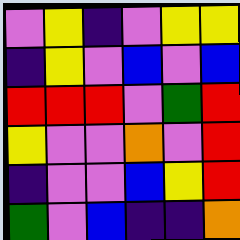[["violet", "yellow", "indigo", "violet", "yellow", "yellow"], ["indigo", "yellow", "violet", "blue", "violet", "blue"], ["red", "red", "red", "violet", "green", "red"], ["yellow", "violet", "violet", "orange", "violet", "red"], ["indigo", "violet", "violet", "blue", "yellow", "red"], ["green", "violet", "blue", "indigo", "indigo", "orange"]]